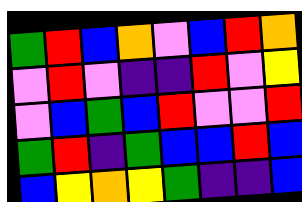[["green", "red", "blue", "orange", "violet", "blue", "red", "orange"], ["violet", "red", "violet", "indigo", "indigo", "red", "violet", "yellow"], ["violet", "blue", "green", "blue", "red", "violet", "violet", "red"], ["green", "red", "indigo", "green", "blue", "blue", "red", "blue"], ["blue", "yellow", "orange", "yellow", "green", "indigo", "indigo", "blue"]]